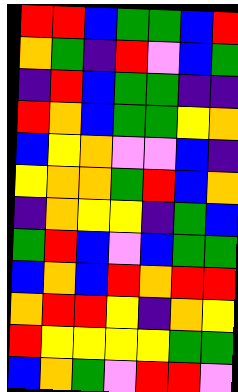[["red", "red", "blue", "green", "green", "blue", "red"], ["orange", "green", "indigo", "red", "violet", "blue", "green"], ["indigo", "red", "blue", "green", "green", "indigo", "indigo"], ["red", "orange", "blue", "green", "green", "yellow", "orange"], ["blue", "yellow", "orange", "violet", "violet", "blue", "indigo"], ["yellow", "orange", "orange", "green", "red", "blue", "orange"], ["indigo", "orange", "yellow", "yellow", "indigo", "green", "blue"], ["green", "red", "blue", "violet", "blue", "green", "green"], ["blue", "orange", "blue", "red", "orange", "red", "red"], ["orange", "red", "red", "yellow", "indigo", "orange", "yellow"], ["red", "yellow", "yellow", "yellow", "yellow", "green", "green"], ["blue", "orange", "green", "violet", "red", "red", "violet"]]